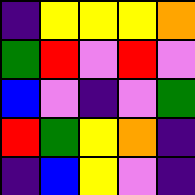[["indigo", "yellow", "yellow", "yellow", "orange"], ["green", "red", "violet", "red", "violet"], ["blue", "violet", "indigo", "violet", "green"], ["red", "green", "yellow", "orange", "indigo"], ["indigo", "blue", "yellow", "violet", "indigo"]]